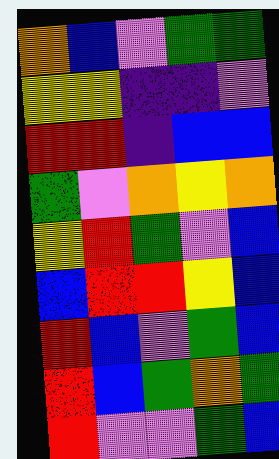[["orange", "blue", "violet", "green", "green"], ["yellow", "yellow", "indigo", "indigo", "violet"], ["red", "red", "indigo", "blue", "blue"], ["green", "violet", "orange", "yellow", "orange"], ["yellow", "red", "green", "violet", "blue"], ["blue", "red", "red", "yellow", "blue"], ["red", "blue", "violet", "green", "blue"], ["red", "blue", "green", "orange", "green"], ["red", "violet", "violet", "green", "blue"]]